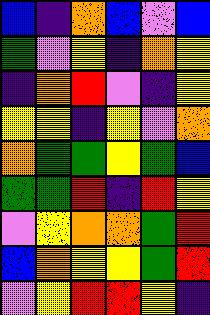[["blue", "indigo", "orange", "blue", "violet", "blue"], ["green", "violet", "yellow", "indigo", "orange", "yellow"], ["indigo", "orange", "red", "violet", "indigo", "yellow"], ["yellow", "yellow", "indigo", "yellow", "violet", "orange"], ["orange", "green", "green", "yellow", "green", "blue"], ["green", "green", "red", "indigo", "red", "yellow"], ["violet", "yellow", "orange", "orange", "green", "red"], ["blue", "orange", "yellow", "yellow", "green", "red"], ["violet", "yellow", "red", "red", "yellow", "indigo"]]